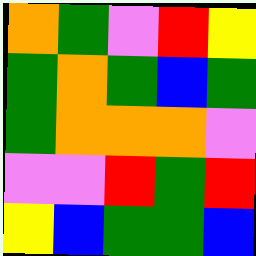[["orange", "green", "violet", "red", "yellow"], ["green", "orange", "green", "blue", "green"], ["green", "orange", "orange", "orange", "violet"], ["violet", "violet", "red", "green", "red"], ["yellow", "blue", "green", "green", "blue"]]